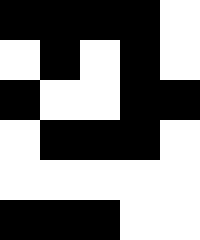[["black", "black", "black", "black", "white"], ["white", "black", "white", "black", "white"], ["black", "white", "white", "black", "black"], ["white", "black", "black", "black", "white"], ["white", "white", "white", "white", "white"], ["black", "black", "black", "white", "white"]]